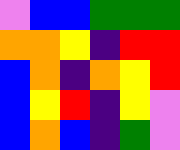[["violet", "blue", "blue", "green", "green", "green"], ["orange", "orange", "yellow", "indigo", "red", "red"], ["blue", "orange", "indigo", "orange", "yellow", "red"], ["blue", "yellow", "red", "indigo", "yellow", "violet"], ["blue", "orange", "blue", "indigo", "green", "violet"]]